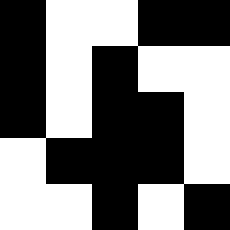[["black", "white", "white", "black", "black"], ["black", "white", "black", "white", "white"], ["black", "white", "black", "black", "white"], ["white", "black", "black", "black", "white"], ["white", "white", "black", "white", "black"]]